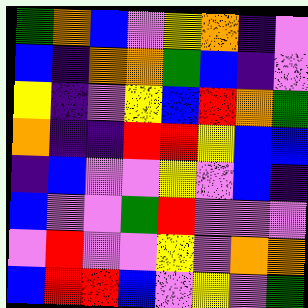[["green", "orange", "blue", "violet", "yellow", "orange", "indigo", "violet"], ["blue", "indigo", "orange", "orange", "green", "blue", "indigo", "violet"], ["yellow", "indigo", "violet", "yellow", "blue", "red", "orange", "green"], ["orange", "indigo", "indigo", "red", "red", "yellow", "blue", "blue"], ["indigo", "blue", "violet", "violet", "yellow", "violet", "blue", "indigo"], ["blue", "violet", "violet", "green", "red", "violet", "violet", "violet"], ["violet", "red", "violet", "violet", "yellow", "violet", "orange", "orange"], ["blue", "red", "red", "blue", "violet", "yellow", "violet", "green"]]